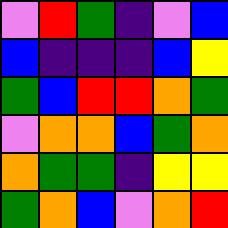[["violet", "red", "green", "indigo", "violet", "blue"], ["blue", "indigo", "indigo", "indigo", "blue", "yellow"], ["green", "blue", "red", "red", "orange", "green"], ["violet", "orange", "orange", "blue", "green", "orange"], ["orange", "green", "green", "indigo", "yellow", "yellow"], ["green", "orange", "blue", "violet", "orange", "red"]]